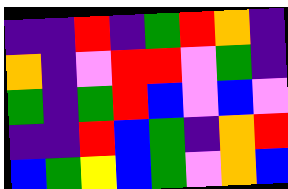[["indigo", "indigo", "red", "indigo", "green", "red", "orange", "indigo"], ["orange", "indigo", "violet", "red", "red", "violet", "green", "indigo"], ["green", "indigo", "green", "red", "blue", "violet", "blue", "violet"], ["indigo", "indigo", "red", "blue", "green", "indigo", "orange", "red"], ["blue", "green", "yellow", "blue", "green", "violet", "orange", "blue"]]